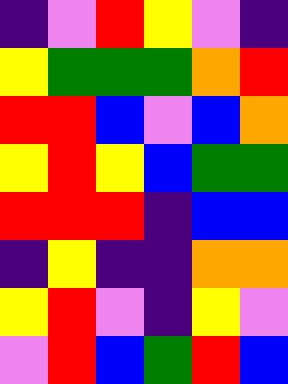[["indigo", "violet", "red", "yellow", "violet", "indigo"], ["yellow", "green", "green", "green", "orange", "red"], ["red", "red", "blue", "violet", "blue", "orange"], ["yellow", "red", "yellow", "blue", "green", "green"], ["red", "red", "red", "indigo", "blue", "blue"], ["indigo", "yellow", "indigo", "indigo", "orange", "orange"], ["yellow", "red", "violet", "indigo", "yellow", "violet"], ["violet", "red", "blue", "green", "red", "blue"]]